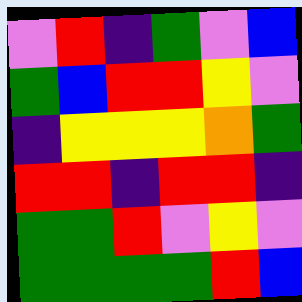[["violet", "red", "indigo", "green", "violet", "blue"], ["green", "blue", "red", "red", "yellow", "violet"], ["indigo", "yellow", "yellow", "yellow", "orange", "green"], ["red", "red", "indigo", "red", "red", "indigo"], ["green", "green", "red", "violet", "yellow", "violet"], ["green", "green", "green", "green", "red", "blue"]]